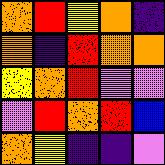[["orange", "red", "yellow", "orange", "indigo"], ["orange", "indigo", "red", "orange", "orange"], ["yellow", "orange", "red", "violet", "violet"], ["violet", "red", "orange", "red", "blue"], ["orange", "yellow", "indigo", "indigo", "violet"]]